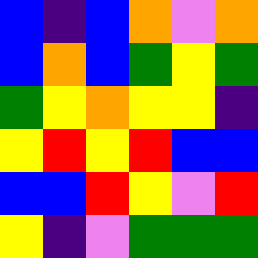[["blue", "indigo", "blue", "orange", "violet", "orange"], ["blue", "orange", "blue", "green", "yellow", "green"], ["green", "yellow", "orange", "yellow", "yellow", "indigo"], ["yellow", "red", "yellow", "red", "blue", "blue"], ["blue", "blue", "red", "yellow", "violet", "red"], ["yellow", "indigo", "violet", "green", "green", "green"]]